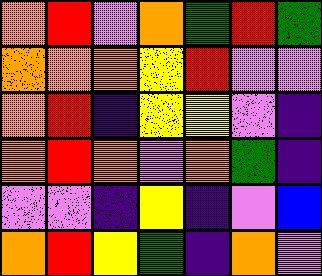[["orange", "red", "violet", "orange", "green", "red", "green"], ["orange", "orange", "orange", "yellow", "red", "violet", "violet"], ["orange", "red", "indigo", "yellow", "yellow", "violet", "indigo"], ["orange", "red", "orange", "violet", "orange", "green", "indigo"], ["violet", "violet", "indigo", "yellow", "indigo", "violet", "blue"], ["orange", "red", "yellow", "green", "indigo", "orange", "violet"]]